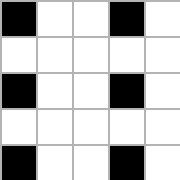[["black", "white", "white", "black", "white"], ["white", "white", "white", "white", "white"], ["black", "white", "white", "black", "white"], ["white", "white", "white", "white", "white"], ["black", "white", "white", "black", "white"]]